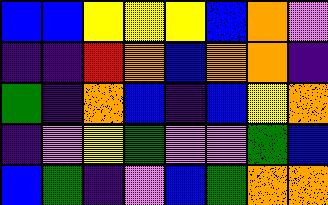[["blue", "blue", "yellow", "yellow", "yellow", "blue", "orange", "violet"], ["indigo", "indigo", "red", "orange", "blue", "orange", "orange", "indigo"], ["green", "indigo", "orange", "blue", "indigo", "blue", "yellow", "orange"], ["indigo", "violet", "yellow", "green", "violet", "violet", "green", "blue"], ["blue", "green", "indigo", "violet", "blue", "green", "orange", "orange"]]